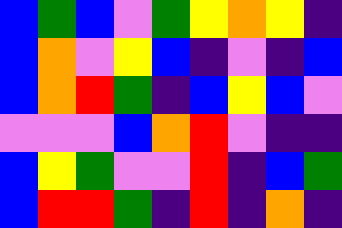[["blue", "green", "blue", "violet", "green", "yellow", "orange", "yellow", "indigo"], ["blue", "orange", "violet", "yellow", "blue", "indigo", "violet", "indigo", "blue"], ["blue", "orange", "red", "green", "indigo", "blue", "yellow", "blue", "violet"], ["violet", "violet", "violet", "blue", "orange", "red", "violet", "indigo", "indigo"], ["blue", "yellow", "green", "violet", "violet", "red", "indigo", "blue", "green"], ["blue", "red", "red", "green", "indigo", "red", "indigo", "orange", "indigo"]]